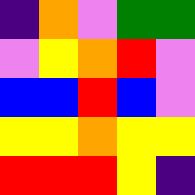[["indigo", "orange", "violet", "green", "green"], ["violet", "yellow", "orange", "red", "violet"], ["blue", "blue", "red", "blue", "violet"], ["yellow", "yellow", "orange", "yellow", "yellow"], ["red", "red", "red", "yellow", "indigo"]]